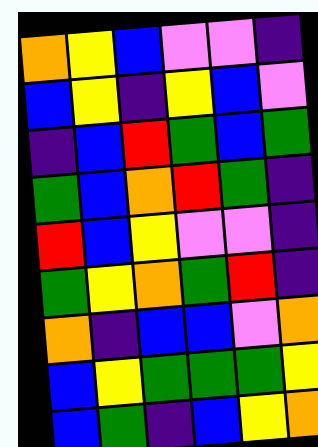[["orange", "yellow", "blue", "violet", "violet", "indigo"], ["blue", "yellow", "indigo", "yellow", "blue", "violet"], ["indigo", "blue", "red", "green", "blue", "green"], ["green", "blue", "orange", "red", "green", "indigo"], ["red", "blue", "yellow", "violet", "violet", "indigo"], ["green", "yellow", "orange", "green", "red", "indigo"], ["orange", "indigo", "blue", "blue", "violet", "orange"], ["blue", "yellow", "green", "green", "green", "yellow"], ["blue", "green", "indigo", "blue", "yellow", "orange"]]